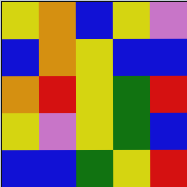[["yellow", "orange", "blue", "yellow", "violet"], ["blue", "orange", "yellow", "blue", "blue"], ["orange", "red", "yellow", "green", "red"], ["yellow", "violet", "yellow", "green", "blue"], ["blue", "blue", "green", "yellow", "red"]]